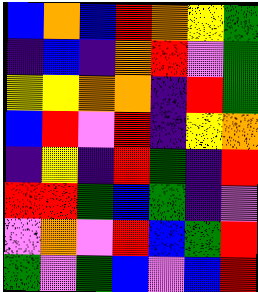[["blue", "orange", "blue", "red", "orange", "yellow", "green"], ["indigo", "blue", "indigo", "orange", "red", "violet", "green"], ["yellow", "yellow", "orange", "orange", "indigo", "red", "green"], ["blue", "red", "violet", "red", "indigo", "yellow", "orange"], ["indigo", "yellow", "indigo", "red", "green", "indigo", "red"], ["red", "red", "green", "blue", "green", "indigo", "violet"], ["violet", "orange", "violet", "red", "blue", "green", "red"], ["green", "violet", "green", "blue", "violet", "blue", "red"]]